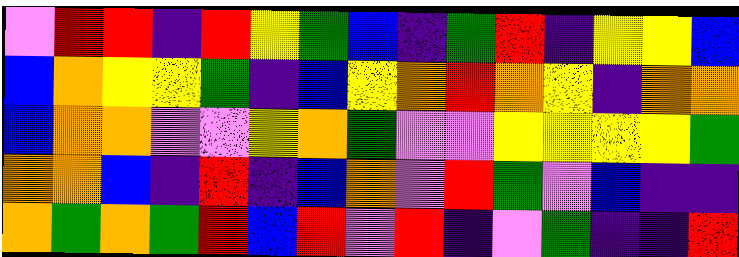[["violet", "red", "red", "indigo", "red", "yellow", "green", "blue", "indigo", "green", "red", "indigo", "yellow", "yellow", "blue"], ["blue", "orange", "yellow", "yellow", "green", "indigo", "blue", "yellow", "orange", "red", "orange", "yellow", "indigo", "orange", "orange"], ["blue", "orange", "orange", "violet", "violet", "yellow", "orange", "green", "violet", "violet", "yellow", "yellow", "yellow", "yellow", "green"], ["orange", "orange", "blue", "indigo", "red", "indigo", "blue", "orange", "violet", "red", "green", "violet", "blue", "indigo", "indigo"], ["orange", "green", "orange", "green", "red", "blue", "red", "violet", "red", "indigo", "violet", "green", "indigo", "indigo", "red"]]